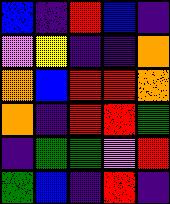[["blue", "indigo", "red", "blue", "indigo"], ["violet", "yellow", "indigo", "indigo", "orange"], ["orange", "blue", "red", "red", "orange"], ["orange", "indigo", "red", "red", "green"], ["indigo", "green", "green", "violet", "red"], ["green", "blue", "indigo", "red", "indigo"]]